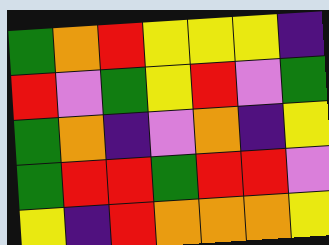[["green", "orange", "red", "yellow", "yellow", "yellow", "indigo"], ["red", "violet", "green", "yellow", "red", "violet", "green"], ["green", "orange", "indigo", "violet", "orange", "indigo", "yellow"], ["green", "red", "red", "green", "red", "red", "violet"], ["yellow", "indigo", "red", "orange", "orange", "orange", "yellow"]]